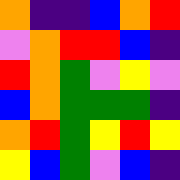[["orange", "indigo", "indigo", "blue", "orange", "red"], ["violet", "orange", "red", "red", "blue", "indigo"], ["red", "orange", "green", "violet", "yellow", "violet"], ["blue", "orange", "green", "green", "green", "indigo"], ["orange", "red", "green", "yellow", "red", "yellow"], ["yellow", "blue", "green", "violet", "blue", "indigo"]]